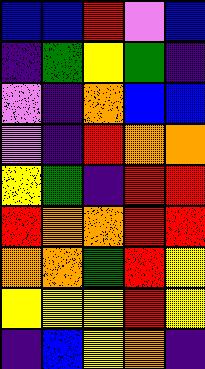[["blue", "blue", "red", "violet", "blue"], ["indigo", "green", "yellow", "green", "indigo"], ["violet", "indigo", "orange", "blue", "blue"], ["violet", "indigo", "red", "orange", "orange"], ["yellow", "green", "indigo", "red", "red"], ["red", "orange", "orange", "red", "red"], ["orange", "orange", "green", "red", "yellow"], ["yellow", "yellow", "yellow", "red", "yellow"], ["indigo", "blue", "yellow", "orange", "indigo"]]